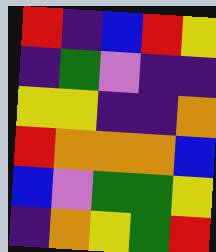[["red", "indigo", "blue", "red", "yellow"], ["indigo", "green", "violet", "indigo", "indigo"], ["yellow", "yellow", "indigo", "indigo", "orange"], ["red", "orange", "orange", "orange", "blue"], ["blue", "violet", "green", "green", "yellow"], ["indigo", "orange", "yellow", "green", "red"]]